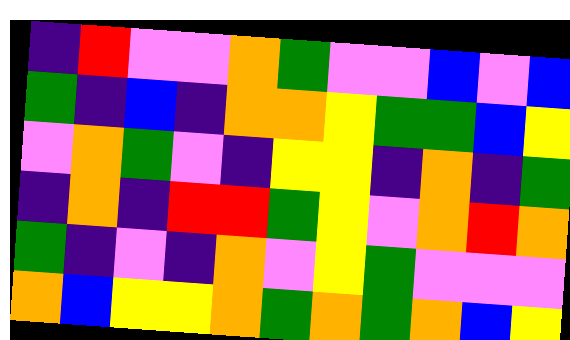[["indigo", "red", "violet", "violet", "orange", "green", "violet", "violet", "blue", "violet", "blue"], ["green", "indigo", "blue", "indigo", "orange", "orange", "yellow", "green", "green", "blue", "yellow"], ["violet", "orange", "green", "violet", "indigo", "yellow", "yellow", "indigo", "orange", "indigo", "green"], ["indigo", "orange", "indigo", "red", "red", "green", "yellow", "violet", "orange", "red", "orange"], ["green", "indigo", "violet", "indigo", "orange", "violet", "yellow", "green", "violet", "violet", "violet"], ["orange", "blue", "yellow", "yellow", "orange", "green", "orange", "green", "orange", "blue", "yellow"]]